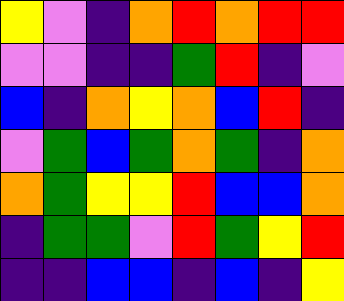[["yellow", "violet", "indigo", "orange", "red", "orange", "red", "red"], ["violet", "violet", "indigo", "indigo", "green", "red", "indigo", "violet"], ["blue", "indigo", "orange", "yellow", "orange", "blue", "red", "indigo"], ["violet", "green", "blue", "green", "orange", "green", "indigo", "orange"], ["orange", "green", "yellow", "yellow", "red", "blue", "blue", "orange"], ["indigo", "green", "green", "violet", "red", "green", "yellow", "red"], ["indigo", "indigo", "blue", "blue", "indigo", "blue", "indigo", "yellow"]]